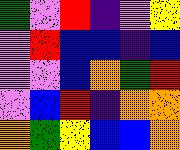[["green", "violet", "red", "indigo", "violet", "yellow"], ["violet", "red", "blue", "blue", "indigo", "blue"], ["violet", "violet", "blue", "orange", "green", "red"], ["violet", "blue", "red", "indigo", "orange", "orange"], ["orange", "green", "yellow", "blue", "blue", "orange"]]